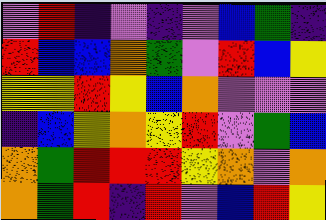[["violet", "red", "indigo", "violet", "indigo", "violet", "blue", "green", "indigo"], ["red", "blue", "blue", "orange", "green", "violet", "red", "blue", "yellow"], ["yellow", "yellow", "red", "yellow", "blue", "orange", "violet", "violet", "violet"], ["indigo", "blue", "yellow", "orange", "yellow", "red", "violet", "green", "blue"], ["orange", "green", "red", "red", "red", "yellow", "orange", "violet", "orange"], ["orange", "green", "red", "indigo", "red", "violet", "blue", "red", "yellow"]]